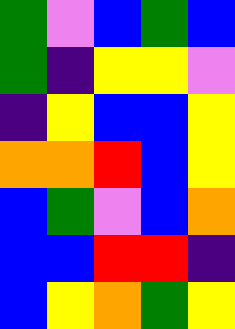[["green", "violet", "blue", "green", "blue"], ["green", "indigo", "yellow", "yellow", "violet"], ["indigo", "yellow", "blue", "blue", "yellow"], ["orange", "orange", "red", "blue", "yellow"], ["blue", "green", "violet", "blue", "orange"], ["blue", "blue", "red", "red", "indigo"], ["blue", "yellow", "orange", "green", "yellow"]]